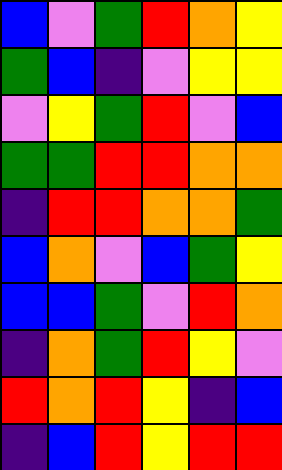[["blue", "violet", "green", "red", "orange", "yellow"], ["green", "blue", "indigo", "violet", "yellow", "yellow"], ["violet", "yellow", "green", "red", "violet", "blue"], ["green", "green", "red", "red", "orange", "orange"], ["indigo", "red", "red", "orange", "orange", "green"], ["blue", "orange", "violet", "blue", "green", "yellow"], ["blue", "blue", "green", "violet", "red", "orange"], ["indigo", "orange", "green", "red", "yellow", "violet"], ["red", "orange", "red", "yellow", "indigo", "blue"], ["indigo", "blue", "red", "yellow", "red", "red"]]